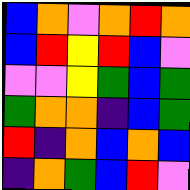[["blue", "orange", "violet", "orange", "red", "orange"], ["blue", "red", "yellow", "red", "blue", "violet"], ["violet", "violet", "yellow", "green", "blue", "green"], ["green", "orange", "orange", "indigo", "blue", "green"], ["red", "indigo", "orange", "blue", "orange", "blue"], ["indigo", "orange", "green", "blue", "red", "violet"]]